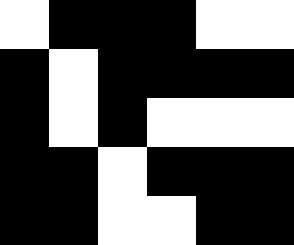[["white", "black", "black", "black", "white", "white"], ["black", "white", "black", "black", "black", "black"], ["black", "white", "black", "white", "white", "white"], ["black", "black", "white", "black", "black", "black"], ["black", "black", "white", "white", "black", "black"]]